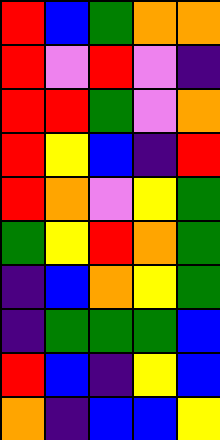[["red", "blue", "green", "orange", "orange"], ["red", "violet", "red", "violet", "indigo"], ["red", "red", "green", "violet", "orange"], ["red", "yellow", "blue", "indigo", "red"], ["red", "orange", "violet", "yellow", "green"], ["green", "yellow", "red", "orange", "green"], ["indigo", "blue", "orange", "yellow", "green"], ["indigo", "green", "green", "green", "blue"], ["red", "blue", "indigo", "yellow", "blue"], ["orange", "indigo", "blue", "blue", "yellow"]]